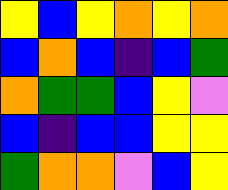[["yellow", "blue", "yellow", "orange", "yellow", "orange"], ["blue", "orange", "blue", "indigo", "blue", "green"], ["orange", "green", "green", "blue", "yellow", "violet"], ["blue", "indigo", "blue", "blue", "yellow", "yellow"], ["green", "orange", "orange", "violet", "blue", "yellow"]]